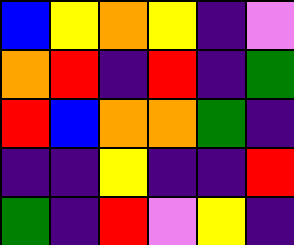[["blue", "yellow", "orange", "yellow", "indigo", "violet"], ["orange", "red", "indigo", "red", "indigo", "green"], ["red", "blue", "orange", "orange", "green", "indigo"], ["indigo", "indigo", "yellow", "indigo", "indigo", "red"], ["green", "indigo", "red", "violet", "yellow", "indigo"]]